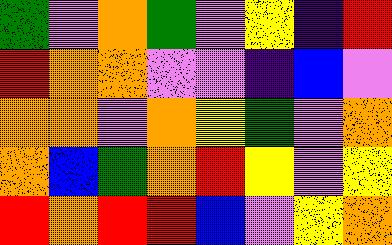[["green", "violet", "orange", "green", "violet", "yellow", "indigo", "red"], ["red", "orange", "orange", "violet", "violet", "indigo", "blue", "violet"], ["orange", "orange", "violet", "orange", "yellow", "green", "violet", "orange"], ["orange", "blue", "green", "orange", "red", "yellow", "violet", "yellow"], ["red", "orange", "red", "red", "blue", "violet", "yellow", "orange"]]